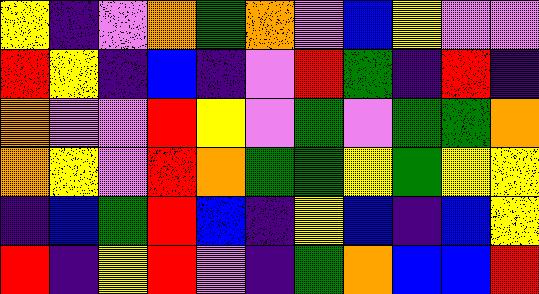[["yellow", "indigo", "violet", "orange", "green", "orange", "violet", "blue", "yellow", "violet", "violet"], ["red", "yellow", "indigo", "blue", "indigo", "violet", "red", "green", "indigo", "red", "indigo"], ["orange", "violet", "violet", "red", "yellow", "violet", "green", "violet", "green", "green", "orange"], ["orange", "yellow", "violet", "red", "orange", "green", "green", "yellow", "green", "yellow", "yellow"], ["indigo", "blue", "green", "red", "blue", "indigo", "yellow", "blue", "indigo", "blue", "yellow"], ["red", "indigo", "yellow", "red", "violet", "indigo", "green", "orange", "blue", "blue", "red"]]